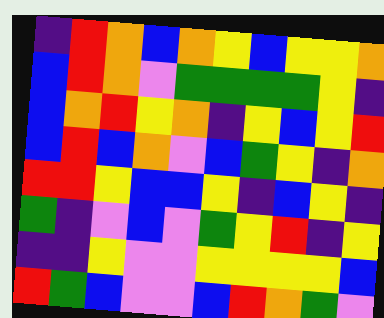[["indigo", "red", "orange", "blue", "orange", "yellow", "blue", "yellow", "yellow", "orange"], ["blue", "red", "orange", "violet", "green", "green", "green", "green", "yellow", "indigo"], ["blue", "orange", "red", "yellow", "orange", "indigo", "yellow", "blue", "yellow", "red"], ["blue", "red", "blue", "orange", "violet", "blue", "green", "yellow", "indigo", "orange"], ["red", "red", "yellow", "blue", "blue", "yellow", "indigo", "blue", "yellow", "indigo"], ["green", "indigo", "violet", "blue", "violet", "green", "yellow", "red", "indigo", "yellow"], ["indigo", "indigo", "yellow", "violet", "violet", "yellow", "yellow", "yellow", "yellow", "blue"], ["red", "green", "blue", "violet", "violet", "blue", "red", "orange", "green", "violet"]]